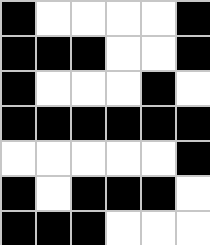[["black", "white", "white", "white", "white", "black"], ["black", "black", "black", "white", "white", "black"], ["black", "white", "white", "white", "black", "white"], ["black", "black", "black", "black", "black", "black"], ["white", "white", "white", "white", "white", "black"], ["black", "white", "black", "black", "black", "white"], ["black", "black", "black", "white", "white", "white"]]